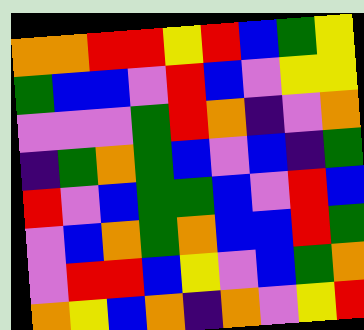[["orange", "orange", "red", "red", "yellow", "red", "blue", "green", "yellow"], ["green", "blue", "blue", "violet", "red", "blue", "violet", "yellow", "yellow"], ["violet", "violet", "violet", "green", "red", "orange", "indigo", "violet", "orange"], ["indigo", "green", "orange", "green", "blue", "violet", "blue", "indigo", "green"], ["red", "violet", "blue", "green", "green", "blue", "violet", "red", "blue"], ["violet", "blue", "orange", "green", "orange", "blue", "blue", "red", "green"], ["violet", "red", "red", "blue", "yellow", "violet", "blue", "green", "orange"], ["orange", "yellow", "blue", "orange", "indigo", "orange", "violet", "yellow", "red"]]